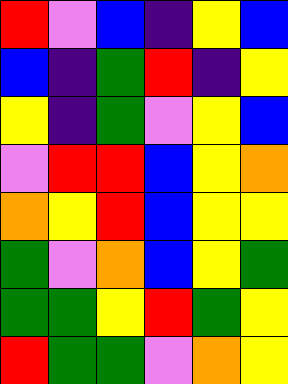[["red", "violet", "blue", "indigo", "yellow", "blue"], ["blue", "indigo", "green", "red", "indigo", "yellow"], ["yellow", "indigo", "green", "violet", "yellow", "blue"], ["violet", "red", "red", "blue", "yellow", "orange"], ["orange", "yellow", "red", "blue", "yellow", "yellow"], ["green", "violet", "orange", "blue", "yellow", "green"], ["green", "green", "yellow", "red", "green", "yellow"], ["red", "green", "green", "violet", "orange", "yellow"]]